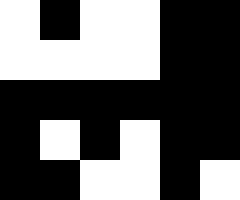[["white", "black", "white", "white", "black", "black"], ["white", "white", "white", "white", "black", "black"], ["black", "black", "black", "black", "black", "black"], ["black", "white", "black", "white", "black", "black"], ["black", "black", "white", "white", "black", "white"]]